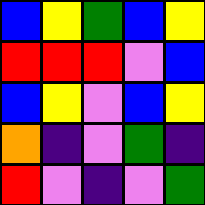[["blue", "yellow", "green", "blue", "yellow"], ["red", "red", "red", "violet", "blue"], ["blue", "yellow", "violet", "blue", "yellow"], ["orange", "indigo", "violet", "green", "indigo"], ["red", "violet", "indigo", "violet", "green"]]